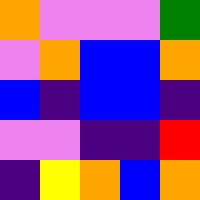[["orange", "violet", "violet", "violet", "green"], ["violet", "orange", "blue", "blue", "orange"], ["blue", "indigo", "blue", "blue", "indigo"], ["violet", "violet", "indigo", "indigo", "red"], ["indigo", "yellow", "orange", "blue", "orange"]]